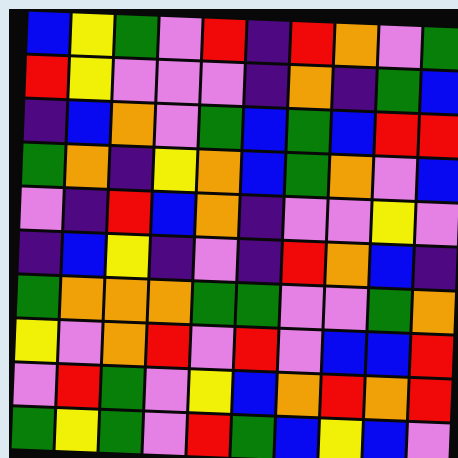[["blue", "yellow", "green", "violet", "red", "indigo", "red", "orange", "violet", "green"], ["red", "yellow", "violet", "violet", "violet", "indigo", "orange", "indigo", "green", "blue"], ["indigo", "blue", "orange", "violet", "green", "blue", "green", "blue", "red", "red"], ["green", "orange", "indigo", "yellow", "orange", "blue", "green", "orange", "violet", "blue"], ["violet", "indigo", "red", "blue", "orange", "indigo", "violet", "violet", "yellow", "violet"], ["indigo", "blue", "yellow", "indigo", "violet", "indigo", "red", "orange", "blue", "indigo"], ["green", "orange", "orange", "orange", "green", "green", "violet", "violet", "green", "orange"], ["yellow", "violet", "orange", "red", "violet", "red", "violet", "blue", "blue", "red"], ["violet", "red", "green", "violet", "yellow", "blue", "orange", "red", "orange", "red"], ["green", "yellow", "green", "violet", "red", "green", "blue", "yellow", "blue", "violet"]]